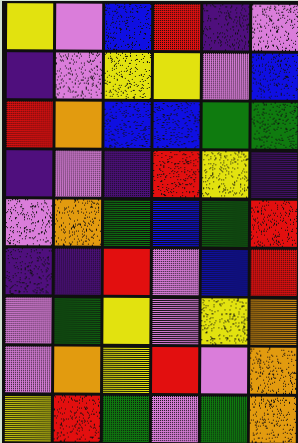[["yellow", "violet", "blue", "red", "indigo", "violet"], ["indigo", "violet", "yellow", "yellow", "violet", "blue"], ["red", "orange", "blue", "blue", "green", "green"], ["indigo", "violet", "indigo", "red", "yellow", "indigo"], ["violet", "orange", "green", "blue", "green", "red"], ["indigo", "indigo", "red", "violet", "blue", "red"], ["violet", "green", "yellow", "violet", "yellow", "orange"], ["violet", "orange", "yellow", "red", "violet", "orange"], ["yellow", "red", "green", "violet", "green", "orange"]]